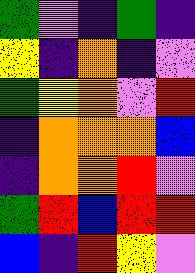[["green", "violet", "indigo", "green", "indigo"], ["yellow", "indigo", "orange", "indigo", "violet"], ["green", "yellow", "orange", "violet", "red"], ["indigo", "orange", "orange", "orange", "blue"], ["indigo", "orange", "orange", "red", "violet"], ["green", "red", "blue", "red", "red"], ["blue", "indigo", "red", "yellow", "violet"]]